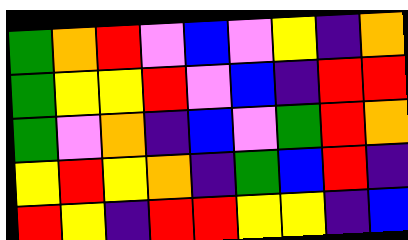[["green", "orange", "red", "violet", "blue", "violet", "yellow", "indigo", "orange"], ["green", "yellow", "yellow", "red", "violet", "blue", "indigo", "red", "red"], ["green", "violet", "orange", "indigo", "blue", "violet", "green", "red", "orange"], ["yellow", "red", "yellow", "orange", "indigo", "green", "blue", "red", "indigo"], ["red", "yellow", "indigo", "red", "red", "yellow", "yellow", "indigo", "blue"]]